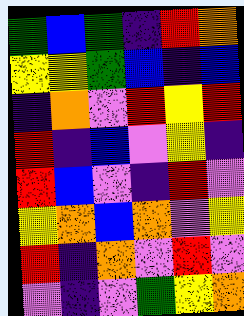[["green", "blue", "green", "indigo", "red", "orange"], ["yellow", "yellow", "green", "blue", "indigo", "blue"], ["indigo", "orange", "violet", "red", "yellow", "red"], ["red", "indigo", "blue", "violet", "yellow", "indigo"], ["red", "blue", "violet", "indigo", "red", "violet"], ["yellow", "orange", "blue", "orange", "violet", "yellow"], ["red", "indigo", "orange", "violet", "red", "violet"], ["violet", "indigo", "violet", "green", "yellow", "orange"]]